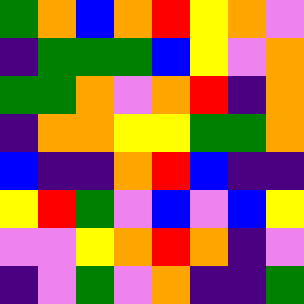[["green", "orange", "blue", "orange", "red", "yellow", "orange", "violet"], ["indigo", "green", "green", "green", "blue", "yellow", "violet", "orange"], ["green", "green", "orange", "violet", "orange", "red", "indigo", "orange"], ["indigo", "orange", "orange", "yellow", "yellow", "green", "green", "orange"], ["blue", "indigo", "indigo", "orange", "red", "blue", "indigo", "indigo"], ["yellow", "red", "green", "violet", "blue", "violet", "blue", "yellow"], ["violet", "violet", "yellow", "orange", "red", "orange", "indigo", "violet"], ["indigo", "violet", "green", "violet", "orange", "indigo", "indigo", "green"]]